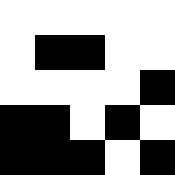[["white", "white", "white", "white", "white"], ["white", "black", "black", "white", "white"], ["white", "white", "white", "white", "black"], ["black", "black", "white", "black", "white"], ["black", "black", "black", "white", "black"]]